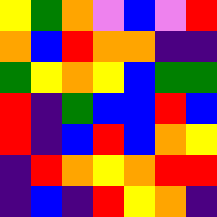[["yellow", "green", "orange", "violet", "blue", "violet", "red"], ["orange", "blue", "red", "orange", "orange", "indigo", "indigo"], ["green", "yellow", "orange", "yellow", "blue", "green", "green"], ["red", "indigo", "green", "blue", "blue", "red", "blue"], ["red", "indigo", "blue", "red", "blue", "orange", "yellow"], ["indigo", "red", "orange", "yellow", "orange", "red", "red"], ["indigo", "blue", "indigo", "red", "yellow", "orange", "indigo"]]